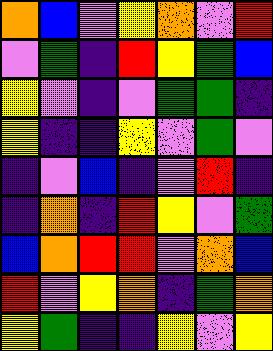[["orange", "blue", "violet", "yellow", "orange", "violet", "red"], ["violet", "green", "indigo", "red", "yellow", "green", "blue"], ["yellow", "violet", "indigo", "violet", "green", "green", "indigo"], ["yellow", "indigo", "indigo", "yellow", "violet", "green", "violet"], ["indigo", "violet", "blue", "indigo", "violet", "red", "indigo"], ["indigo", "orange", "indigo", "red", "yellow", "violet", "green"], ["blue", "orange", "red", "red", "violet", "orange", "blue"], ["red", "violet", "yellow", "orange", "indigo", "green", "orange"], ["yellow", "green", "indigo", "indigo", "yellow", "violet", "yellow"]]